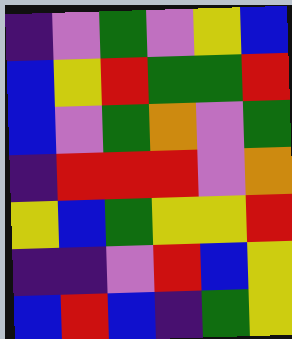[["indigo", "violet", "green", "violet", "yellow", "blue"], ["blue", "yellow", "red", "green", "green", "red"], ["blue", "violet", "green", "orange", "violet", "green"], ["indigo", "red", "red", "red", "violet", "orange"], ["yellow", "blue", "green", "yellow", "yellow", "red"], ["indigo", "indigo", "violet", "red", "blue", "yellow"], ["blue", "red", "blue", "indigo", "green", "yellow"]]